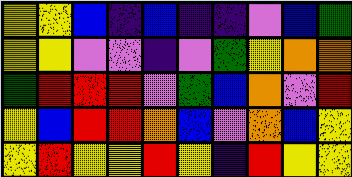[["yellow", "yellow", "blue", "indigo", "blue", "indigo", "indigo", "violet", "blue", "green"], ["yellow", "yellow", "violet", "violet", "indigo", "violet", "green", "yellow", "orange", "orange"], ["green", "red", "red", "red", "violet", "green", "blue", "orange", "violet", "red"], ["yellow", "blue", "red", "red", "orange", "blue", "violet", "orange", "blue", "yellow"], ["yellow", "red", "yellow", "yellow", "red", "yellow", "indigo", "red", "yellow", "yellow"]]